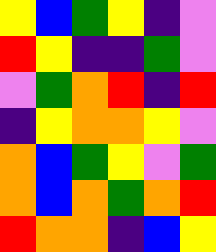[["yellow", "blue", "green", "yellow", "indigo", "violet"], ["red", "yellow", "indigo", "indigo", "green", "violet"], ["violet", "green", "orange", "red", "indigo", "red"], ["indigo", "yellow", "orange", "orange", "yellow", "violet"], ["orange", "blue", "green", "yellow", "violet", "green"], ["orange", "blue", "orange", "green", "orange", "red"], ["red", "orange", "orange", "indigo", "blue", "yellow"]]